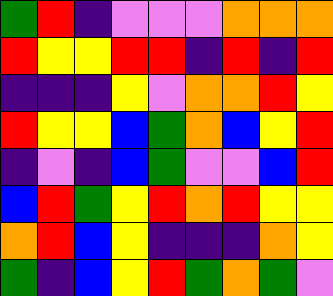[["green", "red", "indigo", "violet", "violet", "violet", "orange", "orange", "orange"], ["red", "yellow", "yellow", "red", "red", "indigo", "red", "indigo", "red"], ["indigo", "indigo", "indigo", "yellow", "violet", "orange", "orange", "red", "yellow"], ["red", "yellow", "yellow", "blue", "green", "orange", "blue", "yellow", "red"], ["indigo", "violet", "indigo", "blue", "green", "violet", "violet", "blue", "red"], ["blue", "red", "green", "yellow", "red", "orange", "red", "yellow", "yellow"], ["orange", "red", "blue", "yellow", "indigo", "indigo", "indigo", "orange", "yellow"], ["green", "indigo", "blue", "yellow", "red", "green", "orange", "green", "violet"]]